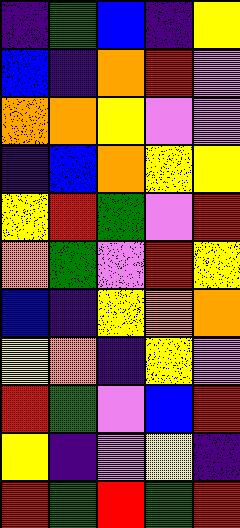[["indigo", "green", "blue", "indigo", "yellow"], ["blue", "indigo", "orange", "red", "violet"], ["orange", "orange", "yellow", "violet", "violet"], ["indigo", "blue", "orange", "yellow", "yellow"], ["yellow", "red", "green", "violet", "red"], ["orange", "green", "violet", "red", "yellow"], ["blue", "indigo", "yellow", "orange", "orange"], ["yellow", "orange", "indigo", "yellow", "violet"], ["red", "green", "violet", "blue", "red"], ["yellow", "indigo", "violet", "yellow", "indigo"], ["red", "green", "red", "green", "red"]]